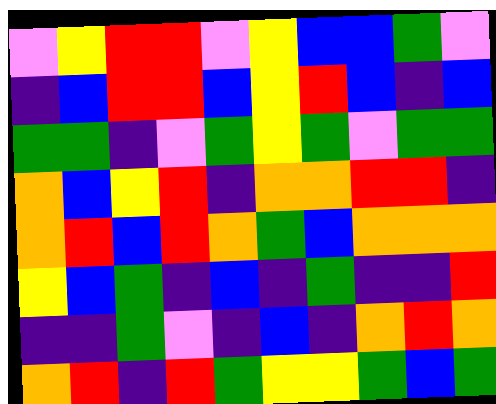[["violet", "yellow", "red", "red", "violet", "yellow", "blue", "blue", "green", "violet"], ["indigo", "blue", "red", "red", "blue", "yellow", "red", "blue", "indigo", "blue"], ["green", "green", "indigo", "violet", "green", "yellow", "green", "violet", "green", "green"], ["orange", "blue", "yellow", "red", "indigo", "orange", "orange", "red", "red", "indigo"], ["orange", "red", "blue", "red", "orange", "green", "blue", "orange", "orange", "orange"], ["yellow", "blue", "green", "indigo", "blue", "indigo", "green", "indigo", "indigo", "red"], ["indigo", "indigo", "green", "violet", "indigo", "blue", "indigo", "orange", "red", "orange"], ["orange", "red", "indigo", "red", "green", "yellow", "yellow", "green", "blue", "green"]]